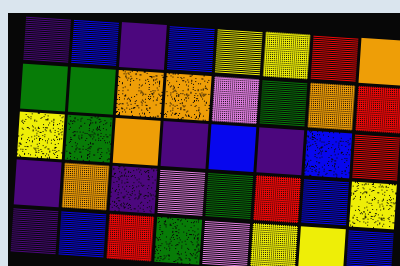[["indigo", "blue", "indigo", "blue", "yellow", "yellow", "red", "orange"], ["green", "green", "orange", "orange", "violet", "green", "orange", "red"], ["yellow", "green", "orange", "indigo", "blue", "indigo", "blue", "red"], ["indigo", "orange", "indigo", "violet", "green", "red", "blue", "yellow"], ["indigo", "blue", "red", "green", "violet", "yellow", "yellow", "blue"]]